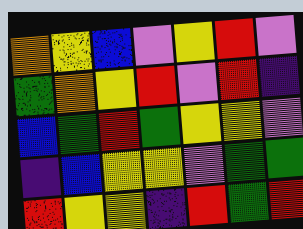[["orange", "yellow", "blue", "violet", "yellow", "red", "violet"], ["green", "orange", "yellow", "red", "violet", "red", "indigo"], ["blue", "green", "red", "green", "yellow", "yellow", "violet"], ["indigo", "blue", "yellow", "yellow", "violet", "green", "green"], ["red", "yellow", "yellow", "indigo", "red", "green", "red"]]